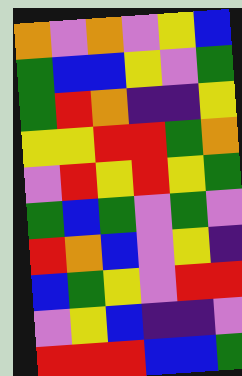[["orange", "violet", "orange", "violet", "yellow", "blue"], ["green", "blue", "blue", "yellow", "violet", "green"], ["green", "red", "orange", "indigo", "indigo", "yellow"], ["yellow", "yellow", "red", "red", "green", "orange"], ["violet", "red", "yellow", "red", "yellow", "green"], ["green", "blue", "green", "violet", "green", "violet"], ["red", "orange", "blue", "violet", "yellow", "indigo"], ["blue", "green", "yellow", "violet", "red", "red"], ["violet", "yellow", "blue", "indigo", "indigo", "violet"], ["red", "red", "red", "blue", "blue", "green"]]